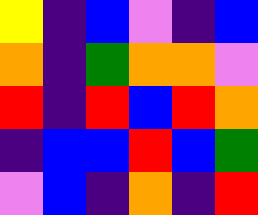[["yellow", "indigo", "blue", "violet", "indigo", "blue"], ["orange", "indigo", "green", "orange", "orange", "violet"], ["red", "indigo", "red", "blue", "red", "orange"], ["indigo", "blue", "blue", "red", "blue", "green"], ["violet", "blue", "indigo", "orange", "indigo", "red"]]